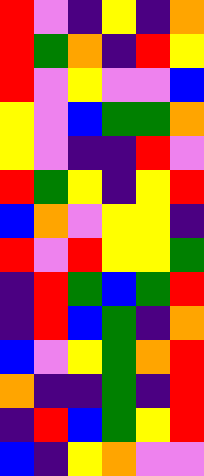[["red", "violet", "indigo", "yellow", "indigo", "orange"], ["red", "green", "orange", "indigo", "red", "yellow"], ["red", "violet", "yellow", "violet", "violet", "blue"], ["yellow", "violet", "blue", "green", "green", "orange"], ["yellow", "violet", "indigo", "indigo", "red", "violet"], ["red", "green", "yellow", "indigo", "yellow", "red"], ["blue", "orange", "violet", "yellow", "yellow", "indigo"], ["red", "violet", "red", "yellow", "yellow", "green"], ["indigo", "red", "green", "blue", "green", "red"], ["indigo", "red", "blue", "green", "indigo", "orange"], ["blue", "violet", "yellow", "green", "orange", "red"], ["orange", "indigo", "indigo", "green", "indigo", "red"], ["indigo", "red", "blue", "green", "yellow", "red"], ["blue", "indigo", "yellow", "orange", "violet", "violet"]]